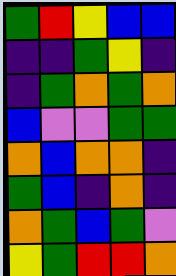[["green", "red", "yellow", "blue", "blue"], ["indigo", "indigo", "green", "yellow", "indigo"], ["indigo", "green", "orange", "green", "orange"], ["blue", "violet", "violet", "green", "green"], ["orange", "blue", "orange", "orange", "indigo"], ["green", "blue", "indigo", "orange", "indigo"], ["orange", "green", "blue", "green", "violet"], ["yellow", "green", "red", "red", "orange"]]